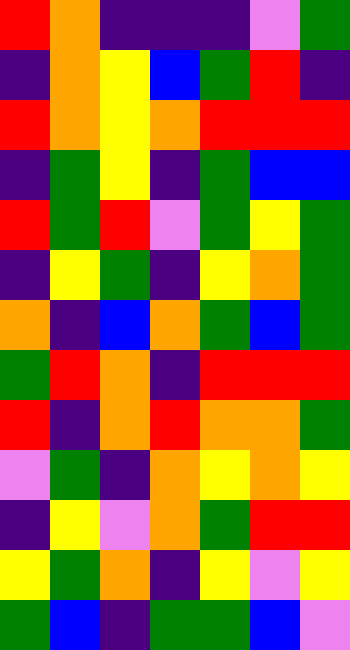[["red", "orange", "indigo", "indigo", "indigo", "violet", "green"], ["indigo", "orange", "yellow", "blue", "green", "red", "indigo"], ["red", "orange", "yellow", "orange", "red", "red", "red"], ["indigo", "green", "yellow", "indigo", "green", "blue", "blue"], ["red", "green", "red", "violet", "green", "yellow", "green"], ["indigo", "yellow", "green", "indigo", "yellow", "orange", "green"], ["orange", "indigo", "blue", "orange", "green", "blue", "green"], ["green", "red", "orange", "indigo", "red", "red", "red"], ["red", "indigo", "orange", "red", "orange", "orange", "green"], ["violet", "green", "indigo", "orange", "yellow", "orange", "yellow"], ["indigo", "yellow", "violet", "orange", "green", "red", "red"], ["yellow", "green", "orange", "indigo", "yellow", "violet", "yellow"], ["green", "blue", "indigo", "green", "green", "blue", "violet"]]